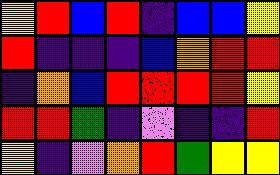[["yellow", "red", "blue", "red", "indigo", "blue", "blue", "yellow"], ["red", "indigo", "indigo", "indigo", "blue", "orange", "red", "red"], ["indigo", "orange", "blue", "red", "red", "red", "red", "yellow"], ["red", "red", "green", "indigo", "violet", "indigo", "indigo", "red"], ["yellow", "indigo", "violet", "orange", "red", "green", "yellow", "yellow"]]